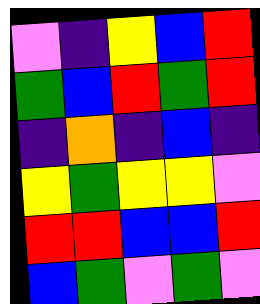[["violet", "indigo", "yellow", "blue", "red"], ["green", "blue", "red", "green", "red"], ["indigo", "orange", "indigo", "blue", "indigo"], ["yellow", "green", "yellow", "yellow", "violet"], ["red", "red", "blue", "blue", "red"], ["blue", "green", "violet", "green", "violet"]]